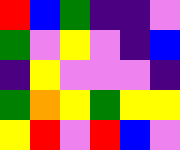[["red", "blue", "green", "indigo", "indigo", "violet"], ["green", "violet", "yellow", "violet", "indigo", "blue"], ["indigo", "yellow", "violet", "violet", "violet", "indigo"], ["green", "orange", "yellow", "green", "yellow", "yellow"], ["yellow", "red", "violet", "red", "blue", "violet"]]